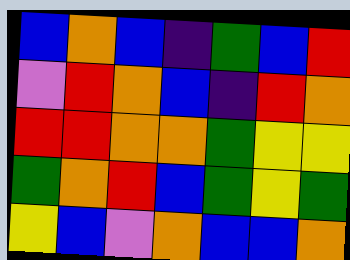[["blue", "orange", "blue", "indigo", "green", "blue", "red"], ["violet", "red", "orange", "blue", "indigo", "red", "orange"], ["red", "red", "orange", "orange", "green", "yellow", "yellow"], ["green", "orange", "red", "blue", "green", "yellow", "green"], ["yellow", "blue", "violet", "orange", "blue", "blue", "orange"]]